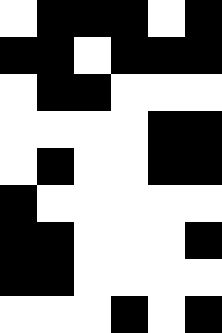[["white", "black", "black", "black", "white", "black"], ["black", "black", "white", "black", "black", "black"], ["white", "black", "black", "white", "white", "white"], ["white", "white", "white", "white", "black", "black"], ["white", "black", "white", "white", "black", "black"], ["black", "white", "white", "white", "white", "white"], ["black", "black", "white", "white", "white", "black"], ["black", "black", "white", "white", "white", "white"], ["white", "white", "white", "black", "white", "black"]]